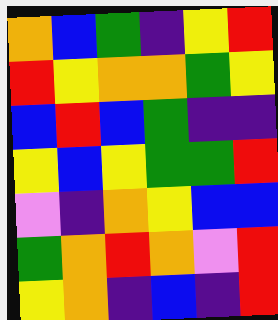[["orange", "blue", "green", "indigo", "yellow", "red"], ["red", "yellow", "orange", "orange", "green", "yellow"], ["blue", "red", "blue", "green", "indigo", "indigo"], ["yellow", "blue", "yellow", "green", "green", "red"], ["violet", "indigo", "orange", "yellow", "blue", "blue"], ["green", "orange", "red", "orange", "violet", "red"], ["yellow", "orange", "indigo", "blue", "indigo", "red"]]